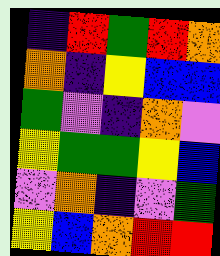[["indigo", "red", "green", "red", "orange"], ["orange", "indigo", "yellow", "blue", "blue"], ["green", "violet", "indigo", "orange", "violet"], ["yellow", "green", "green", "yellow", "blue"], ["violet", "orange", "indigo", "violet", "green"], ["yellow", "blue", "orange", "red", "red"]]